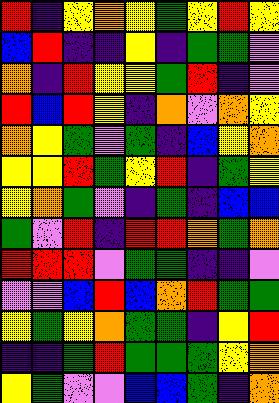[["red", "indigo", "yellow", "orange", "yellow", "green", "yellow", "red", "yellow"], ["blue", "red", "indigo", "indigo", "yellow", "indigo", "green", "green", "violet"], ["orange", "indigo", "red", "yellow", "yellow", "green", "red", "indigo", "violet"], ["red", "blue", "red", "yellow", "indigo", "orange", "violet", "orange", "yellow"], ["orange", "yellow", "green", "violet", "green", "indigo", "blue", "yellow", "orange"], ["yellow", "yellow", "red", "green", "yellow", "red", "indigo", "green", "yellow"], ["yellow", "orange", "green", "violet", "indigo", "green", "indigo", "blue", "blue"], ["green", "violet", "red", "indigo", "red", "red", "orange", "green", "orange"], ["red", "red", "red", "violet", "green", "green", "indigo", "indigo", "violet"], ["violet", "violet", "blue", "red", "blue", "orange", "red", "green", "green"], ["yellow", "green", "yellow", "orange", "green", "green", "indigo", "yellow", "red"], ["indigo", "indigo", "green", "red", "green", "green", "green", "yellow", "orange"], ["yellow", "green", "violet", "violet", "blue", "blue", "green", "indigo", "orange"]]